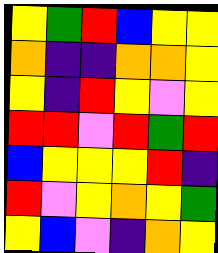[["yellow", "green", "red", "blue", "yellow", "yellow"], ["orange", "indigo", "indigo", "orange", "orange", "yellow"], ["yellow", "indigo", "red", "yellow", "violet", "yellow"], ["red", "red", "violet", "red", "green", "red"], ["blue", "yellow", "yellow", "yellow", "red", "indigo"], ["red", "violet", "yellow", "orange", "yellow", "green"], ["yellow", "blue", "violet", "indigo", "orange", "yellow"]]